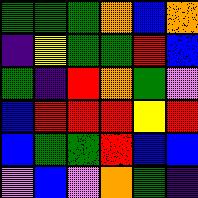[["green", "green", "green", "orange", "blue", "orange"], ["indigo", "yellow", "green", "green", "red", "blue"], ["green", "indigo", "red", "orange", "green", "violet"], ["blue", "red", "red", "red", "yellow", "red"], ["blue", "green", "green", "red", "blue", "blue"], ["violet", "blue", "violet", "orange", "green", "indigo"]]